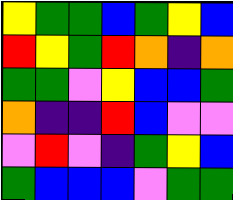[["yellow", "green", "green", "blue", "green", "yellow", "blue"], ["red", "yellow", "green", "red", "orange", "indigo", "orange"], ["green", "green", "violet", "yellow", "blue", "blue", "green"], ["orange", "indigo", "indigo", "red", "blue", "violet", "violet"], ["violet", "red", "violet", "indigo", "green", "yellow", "blue"], ["green", "blue", "blue", "blue", "violet", "green", "green"]]